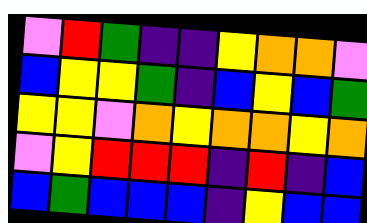[["violet", "red", "green", "indigo", "indigo", "yellow", "orange", "orange", "violet"], ["blue", "yellow", "yellow", "green", "indigo", "blue", "yellow", "blue", "green"], ["yellow", "yellow", "violet", "orange", "yellow", "orange", "orange", "yellow", "orange"], ["violet", "yellow", "red", "red", "red", "indigo", "red", "indigo", "blue"], ["blue", "green", "blue", "blue", "blue", "indigo", "yellow", "blue", "blue"]]